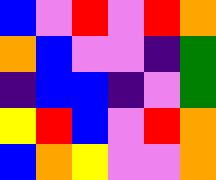[["blue", "violet", "red", "violet", "red", "orange"], ["orange", "blue", "violet", "violet", "indigo", "green"], ["indigo", "blue", "blue", "indigo", "violet", "green"], ["yellow", "red", "blue", "violet", "red", "orange"], ["blue", "orange", "yellow", "violet", "violet", "orange"]]